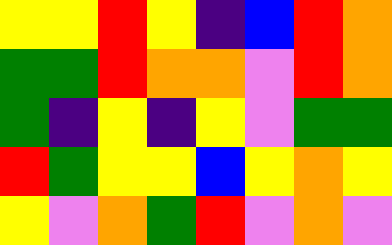[["yellow", "yellow", "red", "yellow", "indigo", "blue", "red", "orange"], ["green", "green", "red", "orange", "orange", "violet", "red", "orange"], ["green", "indigo", "yellow", "indigo", "yellow", "violet", "green", "green"], ["red", "green", "yellow", "yellow", "blue", "yellow", "orange", "yellow"], ["yellow", "violet", "orange", "green", "red", "violet", "orange", "violet"]]